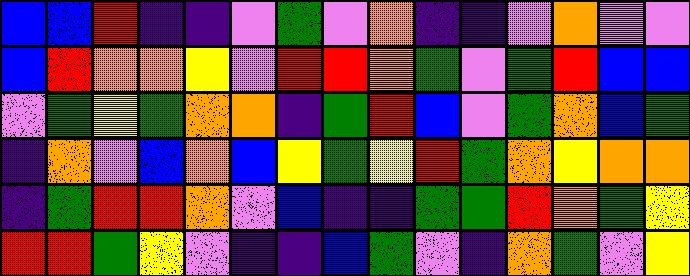[["blue", "blue", "red", "indigo", "indigo", "violet", "green", "violet", "orange", "indigo", "indigo", "violet", "orange", "violet", "violet"], ["blue", "red", "orange", "orange", "yellow", "violet", "red", "red", "orange", "green", "violet", "green", "red", "blue", "blue"], ["violet", "green", "yellow", "green", "orange", "orange", "indigo", "green", "red", "blue", "violet", "green", "orange", "blue", "green"], ["indigo", "orange", "violet", "blue", "orange", "blue", "yellow", "green", "yellow", "red", "green", "orange", "yellow", "orange", "orange"], ["indigo", "green", "red", "red", "orange", "violet", "blue", "indigo", "indigo", "green", "green", "red", "orange", "green", "yellow"], ["red", "red", "green", "yellow", "violet", "indigo", "indigo", "blue", "green", "violet", "indigo", "orange", "green", "violet", "yellow"]]